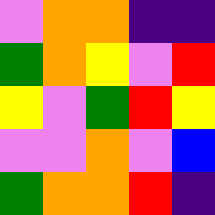[["violet", "orange", "orange", "indigo", "indigo"], ["green", "orange", "yellow", "violet", "red"], ["yellow", "violet", "green", "red", "yellow"], ["violet", "violet", "orange", "violet", "blue"], ["green", "orange", "orange", "red", "indigo"]]